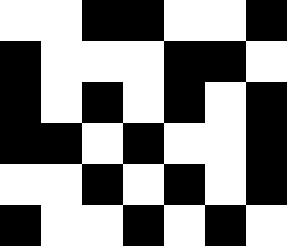[["white", "white", "black", "black", "white", "white", "black"], ["black", "white", "white", "white", "black", "black", "white"], ["black", "white", "black", "white", "black", "white", "black"], ["black", "black", "white", "black", "white", "white", "black"], ["white", "white", "black", "white", "black", "white", "black"], ["black", "white", "white", "black", "white", "black", "white"]]